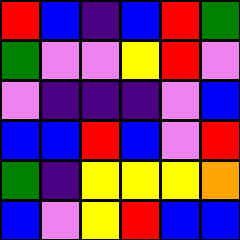[["red", "blue", "indigo", "blue", "red", "green"], ["green", "violet", "violet", "yellow", "red", "violet"], ["violet", "indigo", "indigo", "indigo", "violet", "blue"], ["blue", "blue", "red", "blue", "violet", "red"], ["green", "indigo", "yellow", "yellow", "yellow", "orange"], ["blue", "violet", "yellow", "red", "blue", "blue"]]